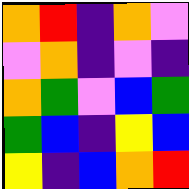[["orange", "red", "indigo", "orange", "violet"], ["violet", "orange", "indigo", "violet", "indigo"], ["orange", "green", "violet", "blue", "green"], ["green", "blue", "indigo", "yellow", "blue"], ["yellow", "indigo", "blue", "orange", "red"]]